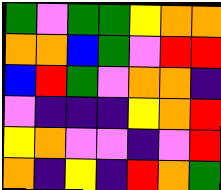[["green", "violet", "green", "green", "yellow", "orange", "orange"], ["orange", "orange", "blue", "green", "violet", "red", "red"], ["blue", "red", "green", "violet", "orange", "orange", "indigo"], ["violet", "indigo", "indigo", "indigo", "yellow", "orange", "red"], ["yellow", "orange", "violet", "violet", "indigo", "violet", "red"], ["orange", "indigo", "yellow", "indigo", "red", "orange", "green"]]